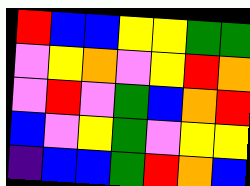[["red", "blue", "blue", "yellow", "yellow", "green", "green"], ["violet", "yellow", "orange", "violet", "yellow", "red", "orange"], ["violet", "red", "violet", "green", "blue", "orange", "red"], ["blue", "violet", "yellow", "green", "violet", "yellow", "yellow"], ["indigo", "blue", "blue", "green", "red", "orange", "blue"]]